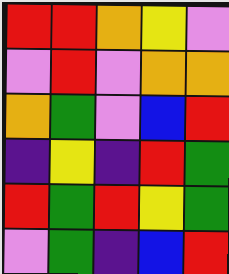[["red", "red", "orange", "yellow", "violet"], ["violet", "red", "violet", "orange", "orange"], ["orange", "green", "violet", "blue", "red"], ["indigo", "yellow", "indigo", "red", "green"], ["red", "green", "red", "yellow", "green"], ["violet", "green", "indigo", "blue", "red"]]